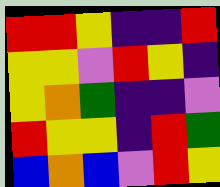[["red", "red", "yellow", "indigo", "indigo", "red"], ["yellow", "yellow", "violet", "red", "yellow", "indigo"], ["yellow", "orange", "green", "indigo", "indigo", "violet"], ["red", "yellow", "yellow", "indigo", "red", "green"], ["blue", "orange", "blue", "violet", "red", "yellow"]]